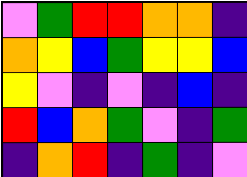[["violet", "green", "red", "red", "orange", "orange", "indigo"], ["orange", "yellow", "blue", "green", "yellow", "yellow", "blue"], ["yellow", "violet", "indigo", "violet", "indigo", "blue", "indigo"], ["red", "blue", "orange", "green", "violet", "indigo", "green"], ["indigo", "orange", "red", "indigo", "green", "indigo", "violet"]]